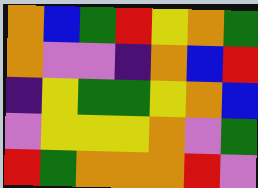[["orange", "blue", "green", "red", "yellow", "orange", "green"], ["orange", "violet", "violet", "indigo", "orange", "blue", "red"], ["indigo", "yellow", "green", "green", "yellow", "orange", "blue"], ["violet", "yellow", "yellow", "yellow", "orange", "violet", "green"], ["red", "green", "orange", "orange", "orange", "red", "violet"]]